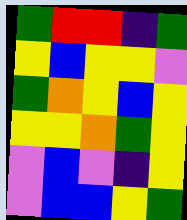[["green", "red", "red", "indigo", "green"], ["yellow", "blue", "yellow", "yellow", "violet"], ["green", "orange", "yellow", "blue", "yellow"], ["yellow", "yellow", "orange", "green", "yellow"], ["violet", "blue", "violet", "indigo", "yellow"], ["violet", "blue", "blue", "yellow", "green"]]